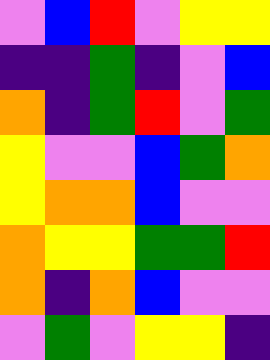[["violet", "blue", "red", "violet", "yellow", "yellow"], ["indigo", "indigo", "green", "indigo", "violet", "blue"], ["orange", "indigo", "green", "red", "violet", "green"], ["yellow", "violet", "violet", "blue", "green", "orange"], ["yellow", "orange", "orange", "blue", "violet", "violet"], ["orange", "yellow", "yellow", "green", "green", "red"], ["orange", "indigo", "orange", "blue", "violet", "violet"], ["violet", "green", "violet", "yellow", "yellow", "indigo"]]